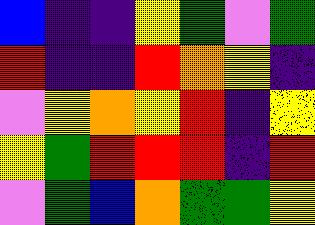[["blue", "indigo", "indigo", "yellow", "green", "violet", "green"], ["red", "indigo", "indigo", "red", "orange", "yellow", "indigo"], ["violet", "yellow", "orange", "yellow", "red", "indigo", "yellow"], ["yellow", "green", "red", "red", "red", "indigo", "red"], ["violet", "green", "blue", "orange", "green", "green", "yellow"]]